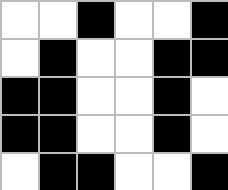[["white", "white", "black", "white", "white", "black"], ["white", "black", "white", "white", "black", "black"], ["black", "black", "white", "white", "black", "white"], ["black", "black", "white", "white", "black", "white"], ["white", "black", "black", "white", "white", "black"]]